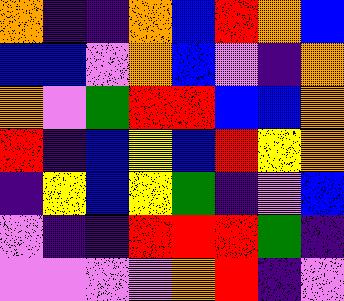[["orange", "indigo", "indigo", "orange", "blue", "red", "orange", "blue"], ["blue", "blue", "violet", "orange", "blue", "violet", "indigo", "orange"], ["orange", "violet", "green", "red", "red", "blue", "blue", "orange"], ["red", "indigo", "blue", "yellow", "blue", "red", "yellow", "orange"], ["indigo", "yellow", "blue", "yellow", "green", "indigo", "violet", "blue"], ["violet", "indigo", "indigo", "red", "red", "red", "green", "indigo"], ["violet", "violet", "violet", "violet", "orange", "red", "indigo", "violet"]]